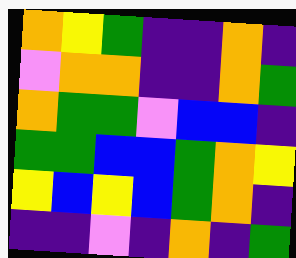[["orange", "yellow", "green", "indigo", "indigo", "orange", "indigo"], ["violet", "orange", "orange", "indigo", "indigo", "orange", "green"], ["orange", "green", "green", "violet", "blue", "blue", "indigo"], ["green", "green", "blue", "blue", "green", "orange", "yellow"], ["yellow", "blue", "yellow", "blue", "green", "orange", "indigo"], ["indigo", "indigo", "violet", "indigo", "orange", "indigo", "green"]]